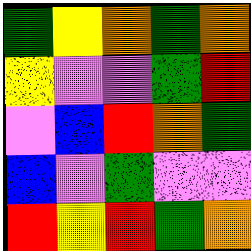[["green", "yellow", "orange", "green", "orange"], ["yellow", "violet", "violet", "green", "red"], ["violet", "blue", "red", "orange", "green"], ["blue", "violet", "green", "violet", "violet"], ["red", "yellow", "red", "green", "orange"]]